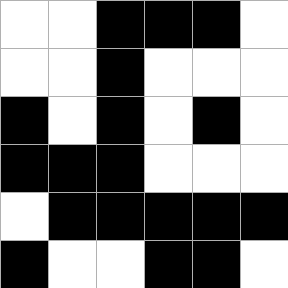[["white", "white", "black", "black", "black", "white"], ["white", "white", "black", "white", "white", "white"], ["black", "white", "black", "white", "black", "white"], ["black", "black", "black", "white", "white", "white"], ["white", "black", "black", "black", "black", "black"], ["black", "white", "white", "black", "black", "white"]]